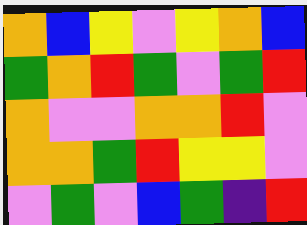[["orange", "blue", "yellow", "violet", "yellow", "orange", "blue"], ["green", "orange", "red", "green", "violet", "green", "red"], ["orange", "violet", "violet", "orange", "orange", "red", "violet"], ["orange", "orange", "green", "red", "yellow", "yellow", "violet"], ["violet", "green", "violet", "blue", "green", "indigo", "red"]]